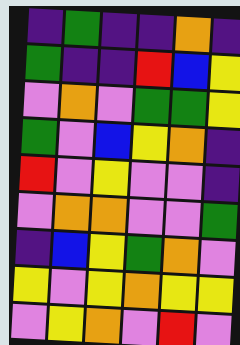[["indigo", "green", "indigo", "indigo", "orange", "indigo"], ["green", "indigo", "indigo", "red", "blue", "yellow"], ["violet", "orange", "violet", "green", "green", "yellow"], ["green", "violet", "blue", "yellow", "orange", "indigo"], ["red", "violet", "yellow", "violet", "violet", "indigo"], ["violet", "orange", "orange", "violet", "violet", "green"], ["indigo", "blue", "yellow", "green", "orange", "violet"], ["yellow", "violet", "yellow", "orange", "yellow", "yellow"], ["violet", "yellow", "orange", "violet", "red", "violet"]]